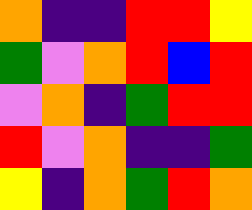[["orange", "indigo", "indigo", "red", "red", "yellow"], ["green", "violet", "orange", "red", "blue", "red"], ["violet", "orange", "indigo", "green", "red", "red"], ["red", "violet", "orange", "indigo", "indigo", "green"], ["yellow", "indigo", "orange", "green", "red", "orange"]]